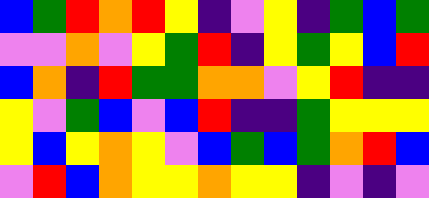[["blue", "green", "red", "orange", "red", "yellow", "indigo", "violet", "yellow", "indigo", "green", "blue", "green"], ["violet", "violet", "orange", "violet", "yellow", "green", "red", "indigo", "yellow", "green", "yellow", "blue", "red"], ["blue", "orange", "indigo", "red", "green", "green", "orange", "orange", "violet", "yellow", "red", "indigo", "indigo"], ["yellow", "violet", "green", "blue", "violet", "blue", "red", "indigo", "indigo", "green", "yellow", "yellow", "yellow"], ["yellow", "blue", "yellow", "orange", "yellow", "violet", "blue", "green", "blue", "green", "orange", "red", "blue"], ["violet", "red", "blue", "orange", "yellow", "yellow", "orange", "yellow", "yellow", "indigo", "violet", "indigo", "violet"]]